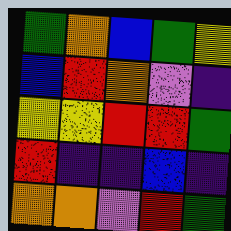[["green", "orange", "blue", "green", "yellow"], ["blue", "red", "orange", "violet", "indigo"], ["yellow", "yellow", "red", "red", "green"], ["red", "indigo", "indigo", "blue", "indigo"], ["orange", "orange", "violet", "red", "green"]]